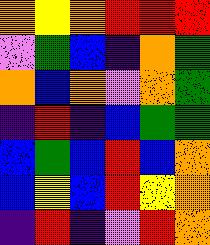[["orange", "yellow", "orange", "red", "red", "red"], ["violet", "green", "blue", "indigo", "orange", "green"], ["orange", "blue", "orange", "violet", "orange", "green"], ["indigo", "red", "indigo", "blue", "green", "green"], ["blue", "green", "blue", "red", "blue", "orange"], ["blue", "yellow", "blue", "red", "yellow", "orange"], ["indigo", "red", "indigo", "violet", "red", "orange"]]